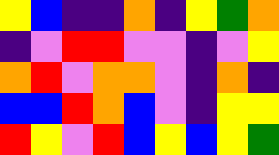[["yellow", "blue", "indigo", "indigo", "orange", "indigo", "yellow", "green", "orange"], ["indigo", "violet", "red", "red", "violet", "violet", "indigo", "violet", "yellow"], ["orange", "red", "violet", "orange", "orange", "violet", "indigo", "orange", "indigo"], ["blue", "blue", "red", "orange", "blue", "violet", "indigo", "yellow", "yellow"], ["red", "yellow", "violet", "red", "blue", "yellow", "blue", "yellow", "green"]]